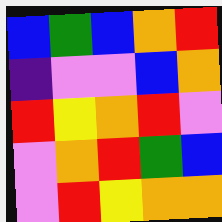[["blue", "green", "blue", "orange", "red"], ["indigo", "violet", "violet", "blue", "orange"], ["red", "yellow", "orange", "red", "violet"], ["violet", "orange", "red", "green", "blue"], ["violet", "red", "yellow", "orange", "orange"]]